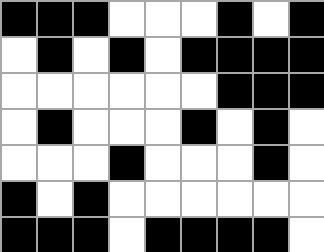[["black", "black", "black", "white", "white", "white", "black", "white", "black"], ["white", "black", "white", "black", "white", "black", "black", "black", "black"], ["white", "white", "white", "white", "white", "white", "black", "black", "black"], ["white", "black", "white", "white", "white", "black", "white", "black", "white"], ["white", "white", "white", "black", "white", "white", "white", "black", "white"], ["black", "white", "black", "white", "white", "white", "white", "white", "white"], ["black", "black", "black", "white", "black", "black", "black", "black", "white"]]